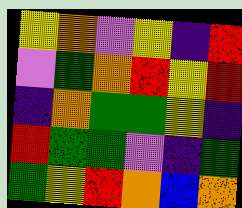[["yellow", "orange", "violet", "yellow", "indigo", "red"], ["violet", "green", "orange", "red", "yellow", "red"], ["indigo", "orange", "green", "green", "yellow", "indigo"], ["red", "green", "green", "violet", "indigo", "green"], ["green", "yellow", "red", "orange", "blue", "orange"]]